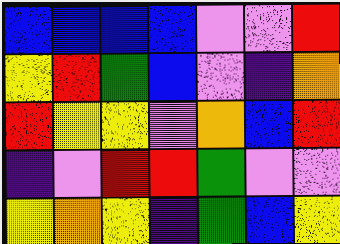[["blue", "blue", "blue", "blue", "violet", "violet", "red"], ["yellow", "red", "green", "blue", "violet", "indigo", "orange"], ["red", "yellow", "yellow", "violet", "orange", "blue", "red"], ["indigo", "violet", "red", "red", "green", "violet", "violet"], ["yellow", "orange", "yellow", "indigo", "green", "blue", "yellow"]]